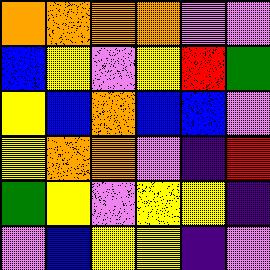[["orange", "orange", "orange", "orange", "violet", "violet"], ["blue", "yellow", "violet", "yellow", "red", "green"], ["yellow", "blue", "orange", "blue", "blue", "violet"], ["yellow", "orange", "orange", "violet", "indigo", "red"], ["green", "yellow", "violet", "yellow", "yellow", "indigo"], ["violet", "blue", "yellow", "yellow", "indigo", "violet"]]